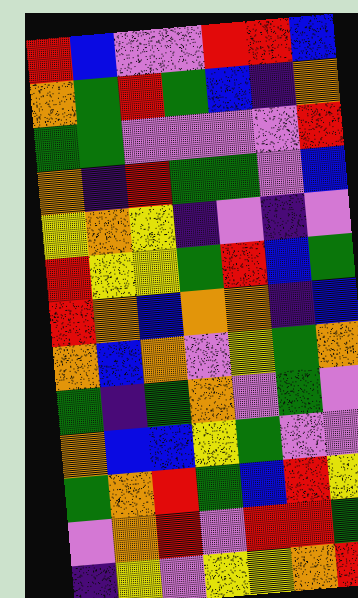[["red", "blue", "violet", "violet", "red", "red", "blue"], ["orange", "green", "red", "green", "blue", "indigo", "orange"], ["green", "green", "violet", "violet", "violet", "violet", "red"], ["orange", "indigo", "red", "green", "green", "violet", "blue"], ["yellow", "orange", "yellow", "indigo", "violet", "indigo", "violet"], ["red", "yellow", "yellow", "green", "red", "blue", "green"], ["red", "orange", "blue", "orange", "orange", "indigo", "blue"], ["orange", "blue", "orange", "violet", "yellow", "green", "orange"], ["green", "indigo", "green", "orange", "violet", "green", "violet"], ["orange", "blue", "blue", "yellow", "green", "violet", "violet"], ["green", "orange", "red", "green", "blue", "red", "yellow"], ["violet", "orange", "red", "violet", "red", "red", "green"], ["indigo", "yellow", "violet", "yellow", "yellow", "orange", "red"]]